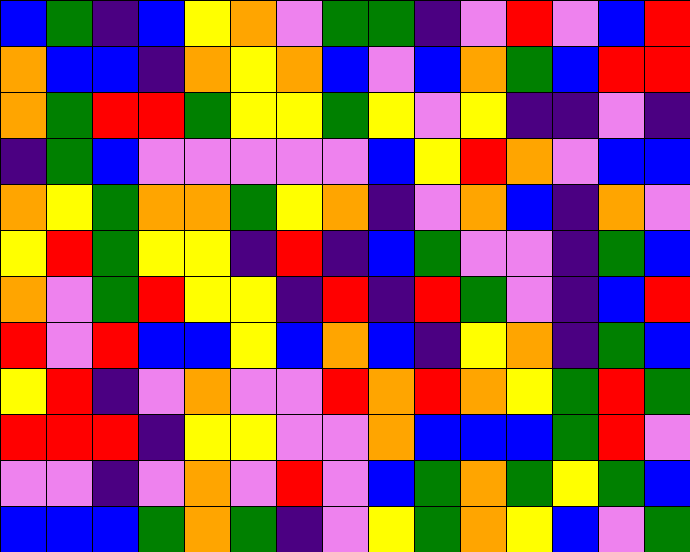[["blue", "green", "indigo", "blue", "yellow", "orange", "violet", "green", "green", "indigo", "violet", "red", "violet", "blue", "red"], ["orange", "blue", "blue", "indigo", "orange", "yellow", "orange", "blue", "violet", "blue", "orange", "green", "blue", "red", "red"], ["orange", "green", "red", "red", "green", "yellow", "yellow", "green", "yellow", "violet", "yellow", "indigo", "indigo", "violet", "indigo"], ["indigo", "green", "blue", "violet", "violet", "violet", "violet", "violet", "blue", "yellow", "red", "orange", "violet", "blue", "blue"], ["orange", "yellow", "green", "orange", "orange", "green", "yellow", "orange", "indigo", "violet", "orange", "blue", "indigo", "orange", "violet"], ["yellow", "red", "green", "yellow", "yellow", "indigo", "red", "indigo", "blue", "green", "violet", "violet", "indigo", "green", "blue"], ["orange", "violet", "green", "red", "yellow", "yellow", "indigo", "red", "indigo", "red", "green", "violet", "indigo", "blue", "red"], ["red", "violet", "red", "blue", "blue", "yellow", "blue", "orange", "blue", "indigo", "yellow", "orange", "indigo", "green", "blue"], ["yellow", "red", "indigo", "violet", "orange", "violet", "violet", "red", "orange", "red", "orange", "yellow", "green", "red", "green"], ["red", "red", "red", "indigo", "yellow", "yellow", "violet", "violet", "orange", "blue", "blue", "blue", "green", "red", "violet"], ["violet", "violet", "indigo", "violet", "orange", "violet", "red", "violet", "blue", "green", "orange", "green", "yellow", "green", "blue"], ["blue", "blue", "blue", "green", "orange", "green", "indigo", "violet", "yellow", "green", "orange", "yellow", "blue", "violet", "green"]]